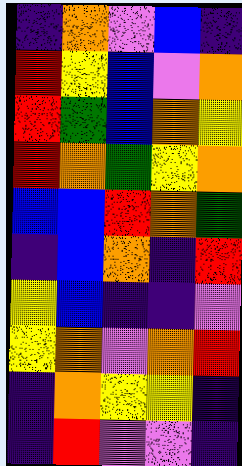[["indigo", "orange", "violet", "blue", "indigo"], ["red", "yellow", "blue", "violet", "orange"], ["red", "green", "blue", "orange", "yellow"], ["red", "orange", "green", "yellow", "orange"], ["blue", "blue", "red", "orange", "green"], ["indigo", "blue", "orange", "indigo", "red"], ["yellow", "blue", "indigo", "indigo", "violet"], ["yellow", "orange", "violet", "orange", "red"], ["indigo", "orange", "yellow", "yellow", "indigo"], ["indigo", "red", "violet", "violet", "indigo"]]